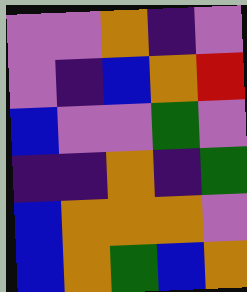[["violet", "violet", "orange", "indigo", "violet"], ["violet", "indigo", "blue", "orange", "red"], ["blue", "violet", "violet", "green", "violet"], ["indigo", "indigo", "orange", "indigo", "green"], ["blue", "orange", "orange", "orange", "violet"], ["blue", "orange", "green", "blue", "orange"]]